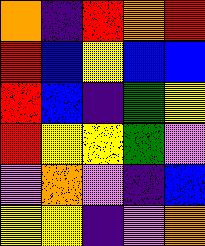[["orange", "indigo", "red", "orange", "red"], ["red", "blue", "yellow", "blue", "blue"], ["red", "blue", "indigo", "green", "yellow"], ["red", "yellow", "yellow", "green", "violet"], ["violet", "orange", "violet", "indigo", "blue"], ["yellow", "yellow", "indigo", "violet", "orange"]]